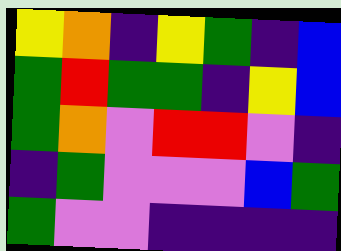[["yellow", "orange", "indigo", "yellow", "green", "indigo", "blue"], ["green", "red", "green", "green", "indigo", "yellow", "blue"], ["green", "orange", "violet", "red", "red", "violet", "indigo"], ["indigo", "green", "violet", "violet", "violet", "blue", "green"], ["green", "violet", "violet", "indigo", "indigo", "indigo", "indigo"]]